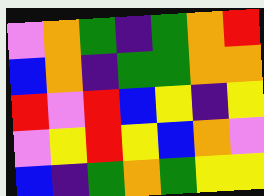[["violet", "orange", "green", "indigo", "green", "orange", "red"], ["blue", "orange", "indigo", "green", "green", "orange", "orange"], ["red", "violet", "red", "blue", "yellow", "indigo", "yellow"], ["violet", "yellow", "red", "yellow", "blue", "orange", "violet"], ["blue", "indigo", "green", "orange", "green", "yellow", "yellow"]]